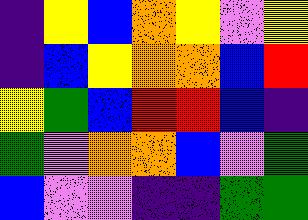[["indigo", "yellow", "blue", "orange", "yellow", "violet", "yellow"], ["indigo", "blue", "yellow", "orange", "orange", "blue", "red"], ["yellow", "green", "blue", "red", "red", "blue", "indigo"], ["green", "violet", "orange", "orange", "blue", "violet", "green"], ["blue", "violet", "violet", "indigo", "indigo", "green", "green"]]